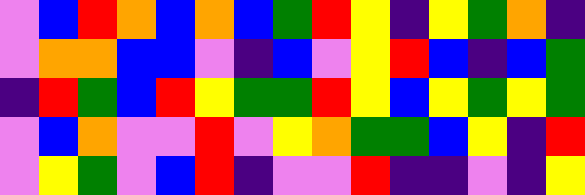[["violet", "blue", "red", "orange", "blue", "orange", "blue", "green", "red", "yellow", "indigo", "yellow", "green", "orange", "indigo"], ["violet", "orange", "orange", "blue", "blue", "violet", "indigo", "blue", "violet", "yellow", "red", "blue", "indigo", "blue", "green"], ["indigo", "red", "green", "blue", "red", "yellow", "green", "green", "red", "yellow", "blue", "yellow", "green", "yellow", "green"], ["violet", "blue", "orange", "violet", "violet", "red", "violet", "yellow", "orange", "green", "green", "blue", "yellow", "indigo", "red"], ["violet", "yellow", "green", "violet", "blue", "red", "indigo", "violet", "violet", "red", "indigo", "indigo", "violet", "indigo", "yellow"]]